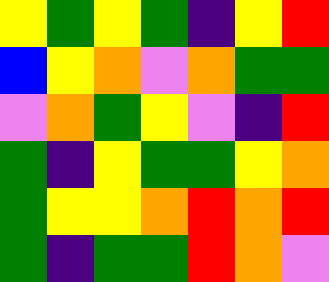[["yellow", "green", "yellow", "green", "indigo", "yellow", "red"], ["blue", "yellow", "orange", "violet", "orange", "green", "green"], ["violet", "orange", "green", "yellow", "violet", "indigo", "red"], ["green", "indigo", "yellow", "green", "green", "yellow", "orange"], ["green", "yellow", "yellow", "orange", "red", "orange", "red"], ["green", "indigo", "green", "green", "red", "orange", "violet"]]